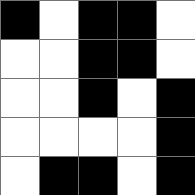[["black", "white", "black", "black", "white"], ["white", "white", "black", "black", "white"], ["white", "white", "black", "white", "black"], ["white", "white", "white", "white", "black"], ["white", "black", "black", "white", "black"]]